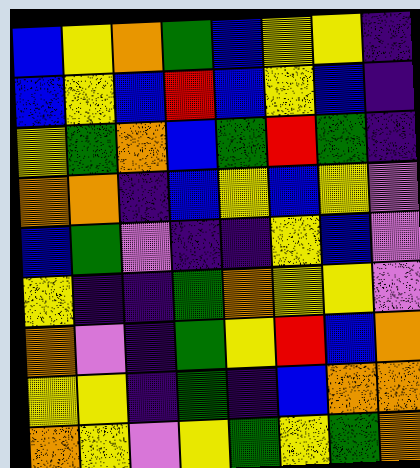[["blue", "yellow", "orange", "green", "blue", "yellow", "yellow", "indigo"], ["blue", "yellow", "blue", "red", "blue", "yellow", "blue", "indigo"], ["yellow", "green", "orange", "blue", "green", "red", "green", "indigo"], ["orange", "orange", "indigo", "blue", "yellow", "blue", "yellow", "violet"], ["blue", "green", "violet", "indigo", "indigo", "yellow", "blue", "violet"], ["yellow", "indigo", "indigo", "green", "orange", "yellow", "yellow", "violet"], ["orange", "violet", "indigo", "green", "yellow", "red", "blue", "orange"], ["yellow", "yellow", "indigo", "green", "indigo", "blue", "orange", "orange"], ["orange", "yellow", "violet", "yellow", "green", "yellow", "green", "orange"]]